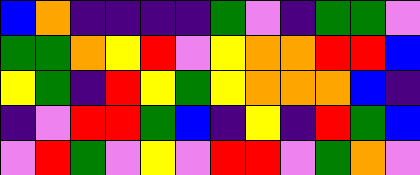[["blue", "orange", "indigo", "indigo", "indigo", "indigo", "green", "violet", "indigo", "green", "green", "violet"], ["green", "green", "orange", "yellow", "red", "violet", "yellow", "orange", "orange", "red", "red", "blue"], ["yellow", "green", "indigo", "red", "yellow", "green", "yellow", "orange", "orange", "orange", "blue", "indigo"], ["indigo", "violet", "red", "red", "green", "blue", "indigo", "yellow", "indigo", "red", "green", "blue"], ["violet", "red", "green", "violet", "yellow", "violet", "red", "red", "violet", "green", "orange", "violet"]]